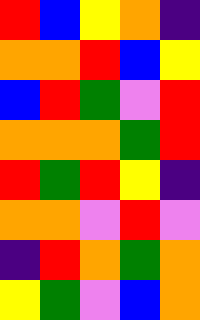[["red", "blue", "yellow", "orange", "indigo"], ["orange", "orange", "red", "blue", "yellow"], ["blue", "red", "green", "violet", "red"], ["orange", "orange", "orange", "green", "red"], ["red", "green", "red", "yellow", "indigo"], ["orange", "orange", "violet", "red", "violet"], ["indigo", "red", "orange", "green", "orange"], ["yellow", "green", "violet", "blue", "orange"]]